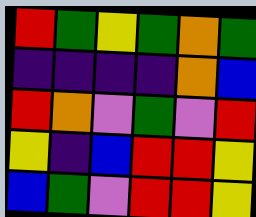[["red", "green", "yellow", "green", "orange", "green"], ["indigo", "indigo", "indigo", "indigo", "orange", "blue"], ["red", "orange", "violet", "green", "violet", "red"], ["yellow", "indigo", "blue", "red", "red", "yellow"], ["blue", "green", "violet", "red", "red", "yellow"]]